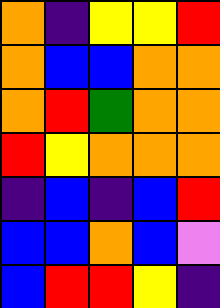[["orange", "indigo", "yellow", "yellow", "red"], ["orange", "blue", "blue", "orange", "orange"], ["orange", "red", "green", "orange", "orange"], ["red", "yellow", "orange", "orange", "orange"], ["indigo", "blue", "indigo", "blue", "red"], ["blue", "blue", "orange", "blue", "violet"], ["blue", "red", "red", "yellow", "indigo"]]